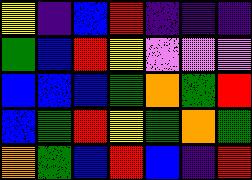[["yellow", "indigo", "blue", "red", "indigo", "indigo", "indigo"], ["green", "blue", "red", "yellow", "violet", "violet", "violet"], ["blue", "blue", "blue", "green", "orange", "green", "red"], ["blue", "green", "red", "yellow", "green", "orange", "green"], ["orange", "green", "blue", "red", "blue", "indigo", "red"]]